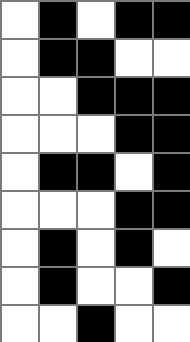[["white", "black", "white", "black", "black"], ["white", "black", "black", "white", "white"], ["white", "white", "black", "black", "black"], ["white", "white", "white", "black", "black"], ["white", "black", "black", "white", "black"], ["white", "white", "white", "black", "black"], ["white", "black", "white", "black", "white"], ["white", "black", "white", "white", "black"], ["white", "white", "black", "white", "white"]]